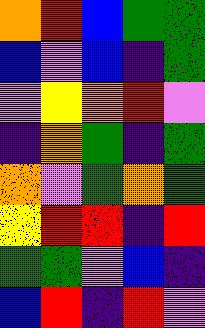[["orange", "red", "blue", "green", "green"], ["blue", "violet", "blue", "indigo", "green"], ["violet", "yellow", "orange", "red", "violet"], ["indigo", "orange", "green", "indigo", "green"], ["orange", "violet", "green", "orange", "green"], ["yellow", "red", "red", "indigo", "red"], ["green", "green", "violet", "blue", "indigo"], ["blue", "red", "indigo", "red", "violet"]]